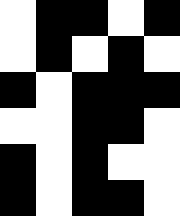[["white", "black", "black", "white", "black"], ["white", "black", "white", "black", "white"], ["black", "white", "black", "black", "black"], ["white", "white", "black", "black", "white"], ["black", "white", "black", "white", "white"], ["black", "white", "black", "black", "white"]]